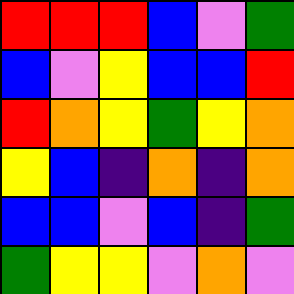[["red", "red", "red", "blue", "violet", "green"], ["blue", "violet", "yellow", "blue", "blue", "red"], ["red", "orange", "yellow", "green", "yellow", "orange"], ["yellow", "blue", "indigo", "orange", "indigo", "orange"], ["blue", "blue", "violet", "blue", "indigo", "green"], ["green", "yellow", "yellow", "violet", "orange", "violet"]]